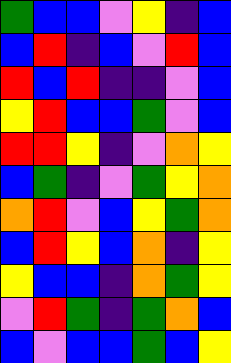[["green", "blue", "blue", "violet", "yellow", "indigo", "blue"], ["blue", "red", "indigo", "blue", "violet", "red", "blue"], ["red", "blue", "red", "indigo", "indigo", "violet", "blue"], ["yellow", "red", "blue", "blue", "green", "violet", "blue"], ["red", "red", "yellow", "indigo", "violet", "orange", "yellow"], ["blue", "green", "indigo", "violet", "green", "yellow", "orange"], ["orange", "red", "violet", "blue", "yellow", "green", "orange"], ["blue", "red", "yellow", "blue", "orange", "indigo", "yellow"], ["yellow", "blue", "blue", "indigo", "orange", "green", "yellow"], ["violet", "red", "green", "indigo", "green", "orange", "blue"], ["blue", "violet", "blue", "blue", "green", "blue", "yellow"]]